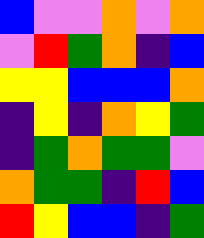[["blue", "violet", "violet", "orange", "violet", "orange"], ["violet", "red", "green", "orange", "indigo", "blue"], ["yellow", "yellow", "blue", "blue", "blue", "orange"], ["indigo", "yellow", "indigo", "orange", "yellow", "green"], ["indigo", "green", "orange", "green", "green", "violet"], ["orange", "green", "green", "indigo", "red", "blue"], ["red", "yellow", "blue", "blue", "indigo", "green"]]